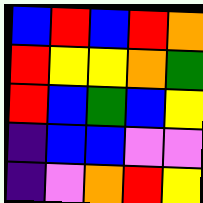[["blue", "red", "blue", "red", "orange"], ["red", "yellow", "yellow", "orange", "green"], ["red", "blue", "green", "blue", "yellow"], ["indigo", "blue", "blue", "violet", "violet"], ["indigo", "violet", "orange", "red", "yellow"]]